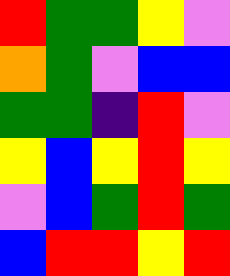[["red", "green", "green", "yellow", "violet"], ["orange", "green", "violet", "blue", "blue"], ["green", "green", "indigo", "red", "violet"], ["yellow", "blue", "yellow", "red", "yellow"], ["violet", "blue", "green", "red", "green"], ["blue", "red", "red", "yellow", "red"]]